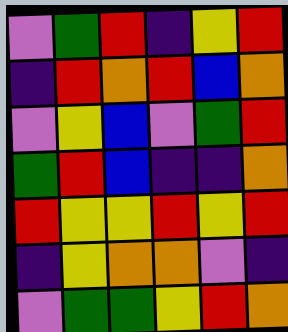[["violet", "green", "red", "indigo", "yellow", "red"], ["indigo", "red", "orange", "red", "blue", "orange"], ["violet", "yellow", "blue", "violet", "green", "red"], ["green", "red", "blue", "indigo", "indigo", "orange"], ["red", "yellow", "yellow", "red", "yellow", "red"], ["indigo", "yellow", "orange", "orange", "violet", "indigo"], ["violet", "green", "green", "yellow", "red", "orange"]]